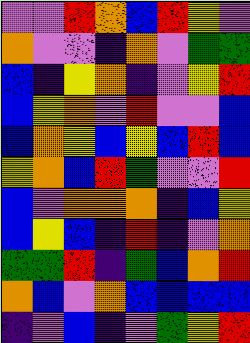[["violet", "violet", "red", "orange", "blue", "red", "yellow", "violet"], ["orange", "violet", "violet", "indigo", "orange", "violet", "green", "green"], ["blue", "indigo", "yellow", "orange", "indigo", "violet", "yellow", "red"], ["blue", "yellow", "orange", "violet", "red", "violet", "violet", "blue"], ["blue", "orange", "yellow", "blue", "yellow", "blue", "red", "blue"], ["yellow", "orange", "blue", "red", "green", "violet", "violet", "red"], ["blue", "violet", "orange", "orange", "orange", "indigo", "blue", "yellow"], ["blue", "yellow", "blue", "indigo", "red", "indigo", "violet", "orange"], ["green", "green", "red", "indigo", "green", "blue", "orange", "red"], ["orange", "blue", "violet", "orange", "blue", "blue", "blue", "blue"], ["indigo", "violet", "blue", "indigo", "violet", "green", "yellow", "red"]]